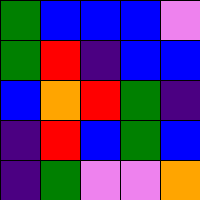[["green", "blue", "blue", "blue", "violet"], ["green", "red", "indigo", "blue", "blue"], ["blue", "orange", "red", "green", "indigo"], ["indigo", "red", "blue", "green", "blue"], ["indigo", "green", "violet", "violet", "orange"]]